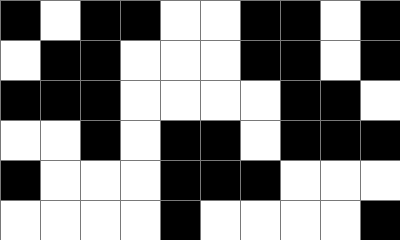[["black", "white", "black", "black", "white", "white", "black", "black", "white", "black"], ["white", "black", "black", "white", "white", "white", "black", "black", "white", "black"], ["black", "black", "black", "white", "white", "white", "white", "black", "black", "white"], ["white", "white", "black", "white", "black", "black", "white", "black", "black", "black"], ["black", "white", "white", "white", "black", "black", "black", "white", "white", "white"], ["white", "white", "white", "white", "black", "white", "white", "white", "white", "black"]]